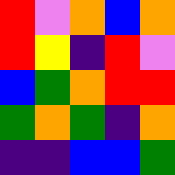[["red", "violet", "orange", "blue", "orange"], ["red", "yellow", "indigo", "red", "violet"], ["blue", "green", "orange", "red", "red"], ["green", "orange", "green", "indigo", "orange"], ["indigo", "indigo", "blue", "blue", "green"]]